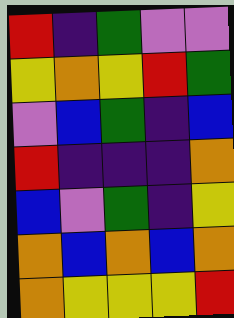[["red", "indigo", "green", "violet", "violet"], ["yellow", "orange", "yellow", "red", "green"], ["violet", "blue", "green", "indigo", "blue"], ["red", "indigo", "indigo", "indigo", "orange"], ["blue", "violet", "green", "indigo", "yellow"], ["orange", "blue", "orange", "blue", "orange"], ["orange", "yellow", "yellow", "yellow", "red"]]